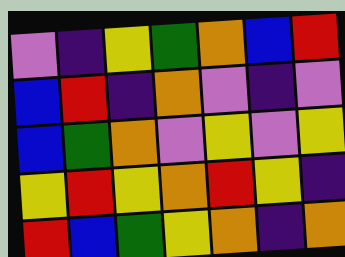[["violet", "indigo", "yellow", "green", "orange", "blue", "red"], ["blue", "red", "indigo", "orange", "violet", "indigo", "violet"], ["blue", "green", "orange", "violet", "yellow", "violet", "yellow"], ["yellow", "red", "yellow", "orange", "red", "yellow", "indigo"], ["red", "blue", "green", "yellow", "orange", "indigo", "orange"]]